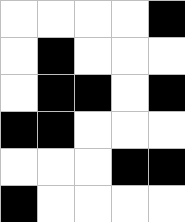[["white", "white", "white", "white", "black"], ["white", "black", "white", "white", "white"], ["white", "black", "black", "white", "black"], ["black", "black", "white", "white", "white"], ["white", "white", "white", "black", "black"], ["black", "white", "white", "white", "white"]]